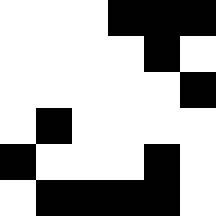[["white", "white", "white", "black", "black", "black"], ["white", "white", "white", "white", "black", "white"], ["white", "white", "white", "white", "white", "black"], ["white", "black", "white", "white", "white", "white"], ["black", "white", "white", "white", "black", "white"], ["white", "black", "black", "black", "black", "white"]]